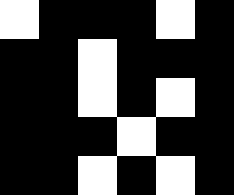[["white", "black", "black", "black", "white", "black"], ["black", "black", "white", "black", "black", "black"], ["black", "black", "white", "black", "white", "black"], ["black", "black", "black", "white", "black", "black"], ["black", "black", "white", "black", "white", "black"]]